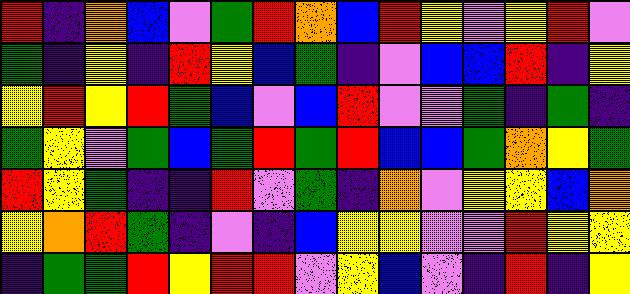[["red", "indigo", "orange", "blue", "violet", "green", "red", "orange", "blue", "red", "yellow", "violet", "yellow", "red", "violet"], ["green", "indigo", "yellow", "indigo", "red", "yellow", "blue", "green", "indigo", "violet", "blue", "blue", "red", "indigo", "yellow"], ["yellow", "red", "yellow", "red", "green", "blue", "violet", "blue", "red", "violet", "violet", "green", "indigo", "green", "indigo"], ["green", "yellow", "violet", "green", "blue", "green", "red", "green", "red", "blue", "blue", "green", "orange", "yellow", "green"], ["red", "yellow", "green", "indigo", "indigo", "red", "violet", "green", "indigo", "orange", "violet", "yellow", "yellow", "blue", "orange"], ["yellow", "orange", "red", "green", "indigo", "violet", "indigo", "blue", "yellow", "yellow", "violet", "violet", "red", "yellow", "yellow"], ["indigo", "green", "green", "red", "yellow", "red", "red", "violet", "yellow", "blue", "violet", "indigo", "red", "indigo", "yellow"]]